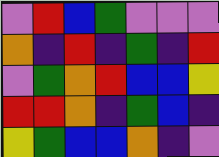[["violet", "red", "blue", "green", "violet", "violet", "violet"], ["orange", "indigo", "red", "indigo", "green", "indigo", "red"], ["violet", "green", "orange", "red", "blue", "blue", "yellow"], ["red", "red", "orange", "indigo", "green", "blue", "indigo"], ["yellow", "green", "blue", "blue", "orange", "indigo", "violet"]]